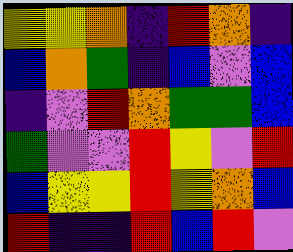[["yellow", "yellow", "orange", "indigo", "red", "orange", "indigo"], ["blue", "orange", "green", "indigo", "blue", "violet", "blue"], ["indigo", "violet", "red", "orange", "green", "green", "blue"], ["green", "violet", "violet", "red", "yellow", "violet", "red"], ["blue", "yellow", "yellow", "red", "yellow", "orange", "blue"], ["red", "indigo", "indigo", "red", "blue", "red", "violet"]]